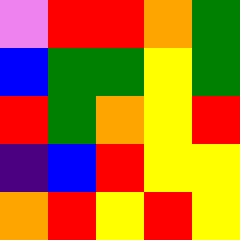[["violet", "red", "red", "orange", "green"], ["blue", "green", "green", "yellow", "green"], ["red", "green", "orange", "yellow", "red"], ["indigo", "blue", "red", "yellow", "yellow"], ["orange", "red", "yellow", "red", "yellow"]]